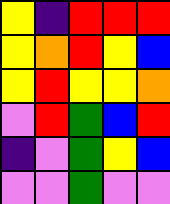[["yellow", "indigo", "red", "red", "red"], ["yellow", "orange", "red", "yellow", "blue"], ["yellow", "red", "yellow", "yellow", "orange"], ["violet", "red", "green", "blue", "red"], ["indigo", "violet", "green", "yellow", "blue"], ["violet", "violet", "green", "violet", "violet"]]